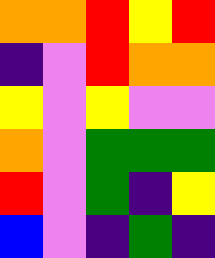[["orange", "orange", "red", "yellow", "red"], ["indigo", "violet", "red", "orange", "orange"], ["yellow", "violet", "yellow", "violet", "violet"], ["orange", "violet", "green", "green", "green"], ["red", "violet", "green", "indigo", "yellow"], ["blue", "violet", "indigo", "green", "indigo"]]